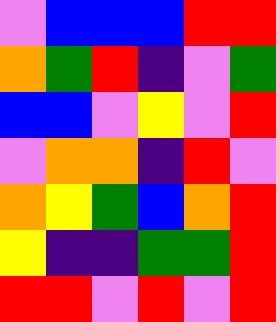[["violet", "blue", "blue", "blue", "red", "red"], ["orange", "green", "red", "indigo", "violet", "green"], ["blue", "blue", "violet", "yellow", "violet", "red"], ["violet", "orange", "orange", "indigo", "red", "violet"], ["orange", "yellow", "green", "blue", "orange", "red"], ["yellow", "indigo", "indigo", "green", "green", "red"], ["red", "red", "violet", "red", "violet", "red"]]